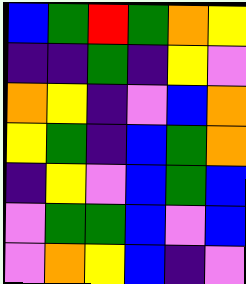[["blue", "green", "red", "green", "orange", "yellow"], ["indigo", "indigo", "green", "indigo", "yellow", "violet"], ["orange", "yellow", "indigo", "violet", "blue", "orange"], ["yellow", "green", "indigo", "blue", "green", "orange"], ["indigo", "yellow", "violet", "blue", "green", "blue"], ["violet", "green", "green", "blue", "violet", "blue"], ["violet", "orange", "yellow", "blue", "indigo", "violet"]]